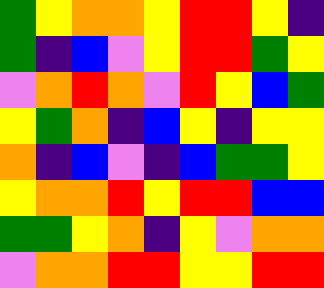[["green", "yellow", "orange", "orange", "yellow", "red", "red", "yellow", "indigo"], ["green", "indigo", "blue", "violet", "yellow", "red", "red", "green", "yellow"], ["violet", "orange", "red", "orange", "violet", "red", "yellow", "blue", "green"], ["yellow", "green", "orange", "indigo", "blue", "yellow", "indigo", "yellow", "yellow"], ["orange", "indigo", "blue", "violet", "indigo", "blue", "green", "green", "yellow"], ["yellow", "orange", "orange", "red", "yellow", "red", "red", "blue", "blue"], ["green", "green", "yellow", "orange", "indigo", "yellow", "violet", "orange", "orange"], ["violet", "orange", "orange", "red", "red", "yellow", "yellow", "red", "red"]]